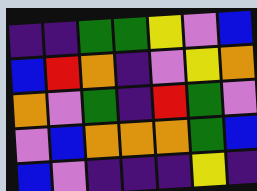[["indigo", "indigo", "green", "green", "yellow", "violet", "blue"], ["blue", "red", "orange", "indigo", "violet", "yellow", "orange"], ["orange", "violet", "green", "indigo", "red", "green", "violet"], ["violet", "blue", "orange", "orange", "orange", "green", "blue"], ["blue", "violet", "indigo", "indigo", "indigo", "yellow", "indigo"]]